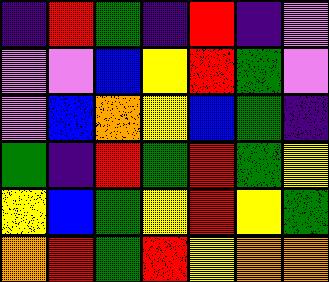[["indigo", "red", "green", "indigo", "red", "indigo", "violet"], ["violet", "violet", "blue", "yellow", "red", "green", "violet"], ["violet", "blue", "orange", "yellow", "blue", "green", "indigo"], ["green", "indigo", "red", "green", "red", "green", "yellow"], ["yellow", "blue", "green", "yellow", "red", "yellow", "green"], ["orange", "red", "green", "red", "yellow", "orange", "orange"]]